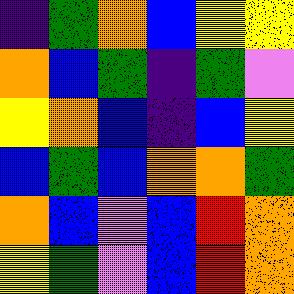[["indigo", "green", "orange", "blue", "yellow", "yellow"], ["orange", "blue", "green", "indigo", "green", "violet"], ["yellow", "orange", "blue", "indigo", "blue", "yellow"], ["blue", "green", "blue", "orange", "orange", "green"], ["orange", "blue", "violet", "blue", "red", "orange"], ["yellow", "green", "violet", "blue", "red", "orange"]]